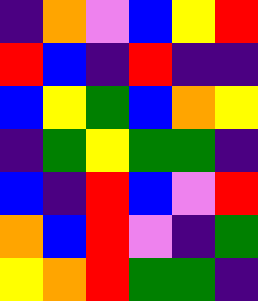[["indigo", "orange", "violet", "blue", "yellow", "red"], ["red", "blue", "indigo", "red", "indigo", "indigo"], ["blue", "yellow", "green", "blue", "orange", "yellow"], ["indigo", "green", "yellow", "green", "green", "indigo"], ["blue", "indigo", "red", "blue", "violet", "red"], ["orange", "blue", "red", "violet", "indigo", "green"], ["yellow", "orange", "red", "green", "green", "indigo"]]